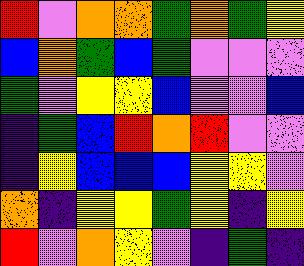[["red", "violet", "orange", "orange", "green", "orange", "green", "yellow"], ["blue", "orange", "green", "blue", "green", "violet", "violet", "violet"], ["green", "violet", "yellow", "yellow", "blue", "violet", "violet", "blue"], ["indigo", "green", "blue", "red", "orange", "red", "violet", "violet"], ["indigo", "yellow", "blue", "blue", "blue", "yellow", "yellow", "violet"], ["orange", "indigo", "yellow", "yellow", "green", "yellow", "indigo", "yellow"], ["red", "violet", "orange", "yellow", "violet", "indigo", "green", "indigo"]]